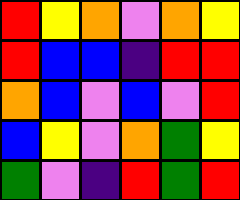[["red", "yellow", "orange", "violet", "orange", "yellow"], ["red", "blue", "blue", "indigo", "red", "red"], ["orange", "blue", "violet", "blue", "violet", "red"], ["blue", "yellow", "violet", "orange", "green", "yellow"], ["green", "violet", "indigo", "red", "green", "red"]]